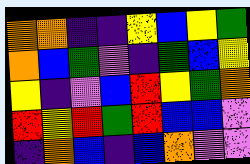[["orange", "orange", "indigo", "indigo", "yellow", "blue", "yellow", "green"], ["orange", "blue", "green", "violet", "indigo", "green", "blue", "yellow"], ["yellow", "indigo", "violet", "blue", "red", "yellow", "green", "orange"], ["red", "yellow", "red", "green", "red", "blue", "blue", "violet"], ["indigo", "orange", "blue", "indigo", "blue", "orange", "violet", "violet"]]